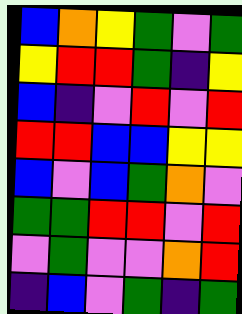[["blue", "orange", "yellow", "green", "violet", "green"], ["yellow", "red", "red", "green", "indigo", "yellow"], ["blue", "indigo", "violet", "red", "violet", "red"], ["red", "red", "blue", "blue", "yellow", "yellow"], ["blue", "violet", "blue", "green", "orange", "violet"], ["green", "green", "red", "red", "violet", "red"], ["violet", "green", "violet", "violet", "orange", "red"], ["indigo", "blue", "violet", "green", "indigo", "green"]]